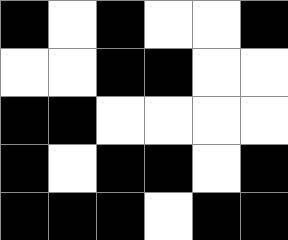[["black", "white", "black", "white", "white", "black"], ["white", "white", "black", "black", "white", "white"], ["black", "black", "white", "white", "white", "white"], ["black", "white", "black", "black", "white", "black"], ["black", "black", "black", "white", "black", "black"]]